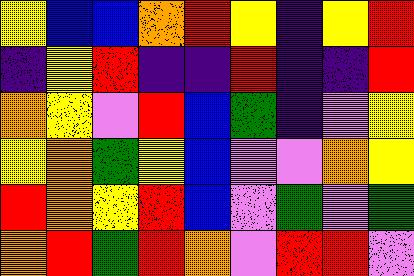[["yellow", "blue", "blue", "orange", "red", "yellow", "indigo", "yellow", "red"], ["indigo", "yellow", "red", "indigo", "indigo", "red", "indigo", "indigo", "red"], ["orange", "yellow", "violet", "red", "blue", "green", "indigo", "violet", "yellow"], ["yellow", "orange", "green", "yellow", "blue", "violet", "violet", "orange", "yellow"], ["red", "orange", "yellow", "red", "blue", "violet", "green", "violet", "green"], ["orange", "red", "green", "red", "orange", "violet", "red", "red", "violet"]]